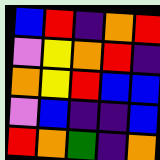[["blue", "red", "indigo", "orange", "red"], ["violet", "yellow", "orange", "red", "indigo"], ["orange", "yellow", "red", "blue", "blue"], ["violet", "blue", "indigo", "indigo", "blue"], ["red", "orange", "green", "indigo", "orange"]]